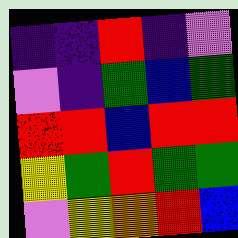[["indigo", "indigo", "red", "indigo", "violet"], ["violet", "indigo", "green", "blue", "green"], ["red", "red", "blue", "red", "red"], ["yellow", "green", "red", "green", "green"], ["violet", "yellow", "orange", "red", "blue"]]